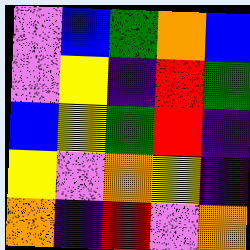[["violet", "blue", "green", "orange", "blue"], ["violet", "yellow", "indigo", "red", "green"], ["blue", "yellow", "green", "red", "indigo"], ["yellow", "violet", "orange", "yellow", "indigo"], ["orange", "indigo", "red", "violet", "orange"]]